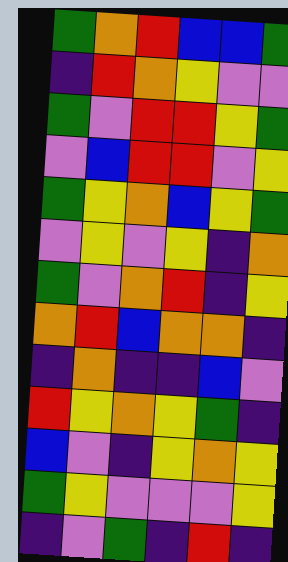[["green", "orange", "red", "blue", "blue", "green"], ["indigo", "red", "orange", "yellow", "violet", "violet"], ["green", "violet", "red", "red", "yellow", "green"], ["violet", "blue", "red", "red", "violet", "yellow"], ["green", "yellow", "orange", "blue", "yellow", "green"], ["violet", "yellow", "violet", "yellow", "indigo", "orange"], ["green", "violet", "orange", "red", "indigo", "yellow"], ["orange", "red", "blue", "orange", "orange", "indigo"], ["indigo", "orange", "indigo", "indigo", "blue", "violet"], ["red", "yellow", "orange", "yellow", "green", "indigo"], ["blue", "violet", "indigo", "yellow", "orange", "yellow"], ["green", "yellow", "violet", "violet", "violet", "yellow"], ["indigo", "violet", "green", "indigo", "red", "indigo"]]